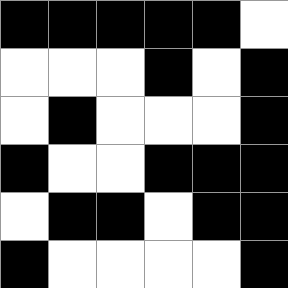[["black", "black", "black", "black", "black", "white"], ["white", "white", "white", "black", "white", "black"], ["white", "black", "white", "white", "white", "black"], ["black", "white", "white", "black", "black", "black"], ["white", "black", "black", "white", "black", "black"], ["black", "white", "white", "white", "white", "black"]]